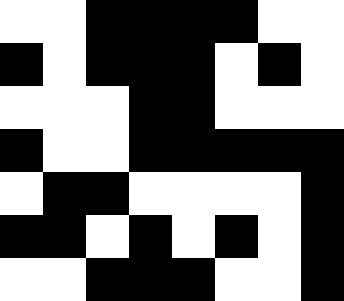[["white", "white", "black", "black", "black", "black", "white", "white"], ["black", "white", "black", "black", "black", "white", "black", "white"], ["white", "white", "white", "black", "black", "white", "white", "white"], ["black", "white", "white", "black", "black", "black", "black", "black"], ["white", "black", "black", "white", "white", "white", "white", "black"], ["black", "black", "white", "black", "white", "black", "white", "black"], ["white", "white", "black", "black", "black", "white", "white", "black"]]